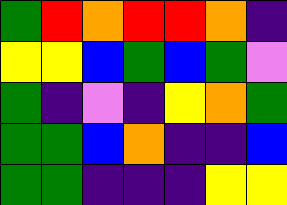[["green", "red", "orange", "red", "red", "orange", "indigo"], ["yellow", "yellow", "blue", "green", "blue", "green", "violet"], ["green", "indigo", "violet", "indigo", "yellow", "orange", "green"], ["green", "green", "blue", "orange", "indigo", "indigo", "blue"], ["green", "green", "indigo", "indigo", "indigo", "yellow", "yellow"]]